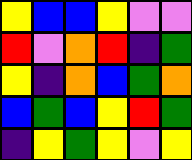[["yellow", "blue", "blue", "yellow", "violet", "violet"], ["red", "violet", "orange", "red", "indigo", "green"], ["yellow", "indigo", "orange", "blue", "green", "orange"], ["blue", "green", "blue", "yellow", "red", "green"], ["indigo", "yellow", "green", "yellow", "violet", "yellow"]]